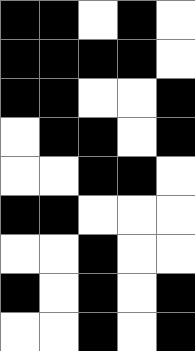[["black", "black", "white", "black", "white"], ["black", "black", "black", "black", "white"], ["black", "black", "white", "white", "black"], ["white", "black", "black", "white", "black"], ["white", "white", "black", "black", "white"], ["black", "black", "white", "white", "white"], ["white", "white", "black", "white", "white"], ["black", "white", "black", "white", "black"], ["white", "white", "black", "white", "black"]]